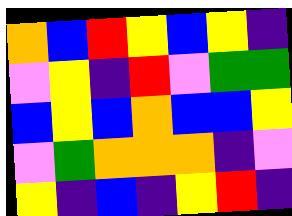[["orange", "blue", "red", "yellow", "blue", "yellow", "indigo"], ["violet", "yellow", "indigo", "red", "violet", "green", "green"], ["blue", "yellow", "blue", "orange", "blue", "blue", "yellow"], ["violet", "green", "orange", "orange", "orange", "indigo", "violet"], ["yellow", "indigo", "blue", "indigo", "yellow", "red", "indigo"]]